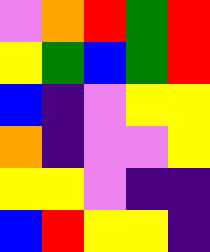[["violet", "orange", "red", "green", "red"], ["yellow", "green", "blue", "green", "red"], ["blue", "indigo", "violet", "yellow", "yellow"], ["orange", "indigo", "violet", "violet", "yellow"], ["yellow", "yellow", "violet", "indigo", "indigo"], ["blue", "red", "yellow", "yellow", "indigo"]]